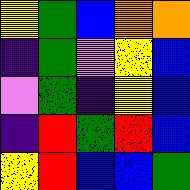[["yellow", "green", "blue", "orange", "orange"], ["indigo", "green", "violet", "yellow", "blue"], ["violet", "green", "indigo", "yellow", "blue"], ["indigo", "red", "green", "red", "blue"], ["yellow", "red", "blue", "blue", "green"]]